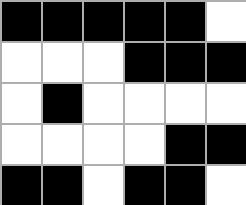[["black", "black", "black", "black", "black", "white"], ["white", "white", "white", "black", "black", "black"], ["white", "black", "white", "white", "white", "white"], ["white", "white", "white", "white", "black", "black"], ["black", "black", "white", "black", "black", "white"]]